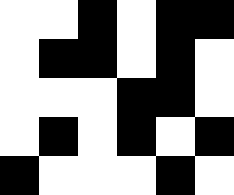[["white", "white", "black", "white", "black", "black"], ["white", "black", "black", "white", "black", "white"], ["white", "white", "white", "black", "black", "white"], ["white", "black", "white", "black", "white", "black"], ["black", "white", "white", "white", "black", "white"]]